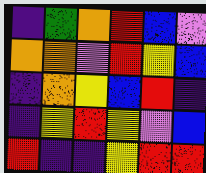[["indigo", "green", "orange", "red", "blue", "violet"], ["orange", "orange", "violet", "red", "yellow", "blue"], ["indigo", "orange", "yellow", "blue", "red", "indigo"], ["indigo", "yellow", "red", "yellow", "violet", "blue"], ["red", "indigo", "indigo", "yellow", "red", "red"]]